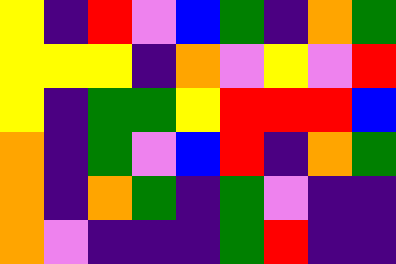[["yellow", "indigo", "red", "violet", "blue", "green", "indigo", "orange", "green"], ["yellow", "yellow", "yellow", "indigo", "orange", "violet", "yellow", "violet", "red"], ["yellow", "indigo", "green", "green", "yellow", "red", "red", "red", "blue"], ["orange", "indigo", "green", "violet", "blue", "red", "indigo", "orange", "green"], ["orange", "indigo", "orange", "green", "indigo", "green", "violet", "indigo", "indigo"], ["orange", "violet", "indigo", "indigo", "indigo", "green", "red", "indigo", "indigo"]]